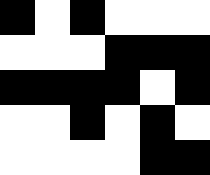[["black", "white", "black", "white", "white", "white"], ["white", "white", "white", "black", "black", "black"], ["black", "black", "black", "black", "white", "black"], ["white", "white", "black", "white", "black", "white"], ["white", "white", "white", "white", "black", "black"]]